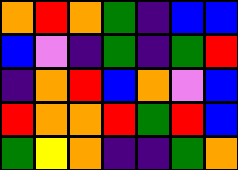[["orange", "red", "orange", "green", "indigo", "blue", "blue"], ["blue", "violet", "indigo", "green", "indigo", "green", "red"], ["indigo", "orange", "red", "blue", "orange", "violet", "blue"], ["red", "orange", "orange", "red", "green", "red", "blue"], ["green", "yellow", "orange", "indigo", "indigo", "green", "orange"]]